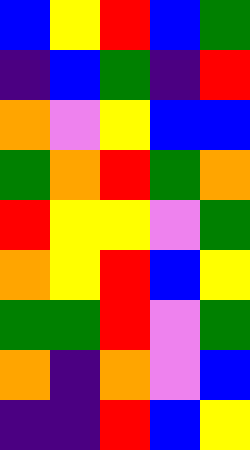[["blue", "yellow", "red", "blue", "green"], ["indigo", "blue", "green", "indigo", "red"], ["orange", "violet", "yellow", "blue", "blue"], ["green", "orange", "red", "green", "orange"], ["red", "yellow", "yellow", "violet", "green"], ["orange", "yellow", "red", "blue", "yellow"], ["green", "green", "red", "violet", "green"], ["orange", "indigo", "orange", "violet", "blue"], ["indigo", "indigo", "red", "blue", "yellow"]]